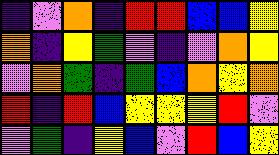[["indigo", "violet", "orange", "indigo", "red", "red", "blue", "blue", "yellow"], ["orange", "indigo", "yellow", "green", "violet", "indigo", "violet", "orange", "yellow"], ["violet", "orange", "green", "indigo", "green", "blue", "orange", "yellow", "orange"], ["red", "indigo", "red", "blue", "yellow", "yellow", "yellow", "red", "violet"], ["violet", "green", "indigo", "yellow", "blue", "violet", "red", "blue", "yellow"]]